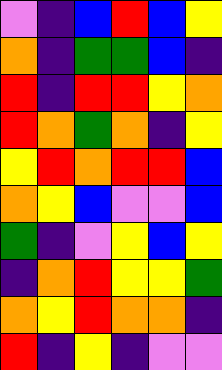[["violet", "indigo", "blue", "red", "blue", "yellow"], ["orange", "indigo", "green", "green", "blue", "indigo"], ["red", "indigo", "red", "red", "yellow", "orange"], ["red", "orange", "green", "orange", "indigo", "yellow"], ["yellow", "red", "orange", "red", "red", "blue"], ["orange", "yellow", "blue", "violet", "violet", "blue"], ["green", "indigo", "violet", "yellow", "blue", "yellow"], ["indigo", "orange", "red", "yellow", "yellow", "green"], ["orange", "yellow", "red", "orange", "orange", "indigo"], ["red", "indigo", "yellow", "indigo", "violet", "violet"]]